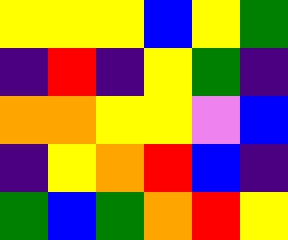[["yellow", "yellow", "yellow", "blue", "yellow", "green"], ["indigo", "red", "indigo", "yellow", "green", "indigo"], ["orange", "orange", "yellow", "yellow", "violet", "blue"], ["indigo", "yellow", "orange", "red", "blue", "indigo"], ["green", "blue", "green", "orange", "red", "yellow"]]